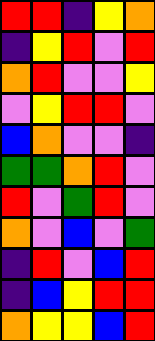[["red", "red", "indigo", "yellow", "orange"], ["indigo", "yellow", "red", "violet", "red"], ["orange", "red", "violet", "violet", "yellow"], ["violet", "yellow", "red", "red", "violet"], ["blue", "orange", "violet", "violet", "indigo"], ["green", "green", "orange", "red", "violet"], ["red", "violet", "green", "red", "violet"], ["orange", "violet", "blue", "violet", "green"], ["indigo", "red", "violet", "blue", "red"], ["indigo", "blue", "yellow", "red", "red"], ["orange", "yellow", "yellow", "blue", "red"]]